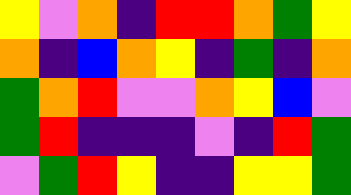[["yellow", "violet", "orange", "indigo", "red", "red", "orange", "green", "yellow"], ["orange", "indigo", "blue", "orange", "yellow", "indigo", "green", "indigo", "orange"], ["green", "orange", "red", "violet", "violet", "orange", "yellow", "blue", "violet"], ["green", "red", "indigo", "indigo", "indigo", "violet", "indigo", "red", "green"], ["violet", "green", "red", "yellow", "indigo", "indigo", "yellow", "yellow", "green"]]